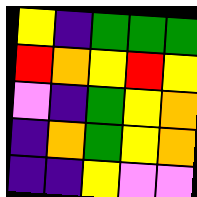[["yellow", "indigo", "green", "green", "green"], ["red", "orange", "yellow", "red", "yellow"], ["violet", "indigo", "green", "yellow", "orange"], ["indigo", "orange", "green", "yellow", "orange"], ["indigo", "indigo", "yellow", "violet", "violet"]]